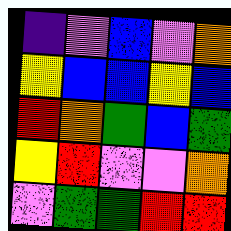[["indigo", "violet", "blue", "violet", "orange"], ["yellow", "blue", "blue", "yellow", "blue"], ["red", "orange", "green", "blue", "green"], ["yellow", "red", "violet", "violet", "orange"], ["violet", "green", "green", "red", "red"]]